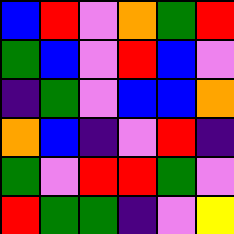[["blue", "red", "violet", "orange", "green", "red"], ["green", "blue", "violet", "red", "blue", "violet"], ["indigo", "green", "violet", "blue", "blue", "orange"], ["orange", "blue", "indigo", "violet", "red", "indigo"], ["green", "violet", "red", "red", "green", "violet"], ["red", "green", "green", "indigo", "violet", "yellow"]]